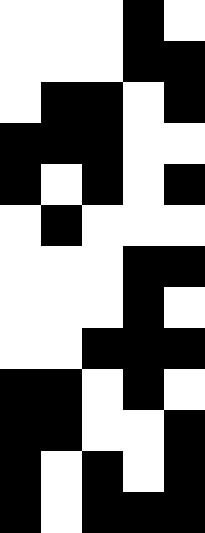[["white", "white", "white", "black", "white"], ["white", "white", "white", "black", "black"], ["white", "black", "black", "white", "black"], ["black", "black", "black", "white", "white"], ["black", "white", "black", "white", "black"], ["white", "black", "white", "white", "white"], ["white", "white", "white", "black", "black"], ["white", "white", "white", "black", "white"], ["white", "white", "black", "black", "black"], ["black", "black", "white", "black", "white"], ["black", "black", "white", "white", "black"], ["black", "white", "black", "white", "black"], ["black", "white", "black", "black", "black"]]